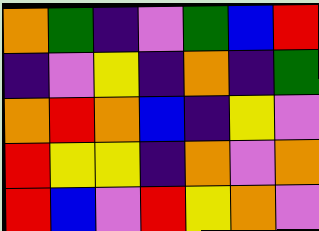[["orange", "green", "indigo", "violet", "green", "blue", "red"], ["indigo", "violet", "yellow", "indigo", "orange", "indigo", "green"], ["orange", "red", "orange", "blue", "indigo", "yellow", "violet"], ["red", "yellow", "yellow", "indigo", "orange", "violet", "orange"], ["red", "blue", "violet", "red", "yellow", "orange", "violet"]]